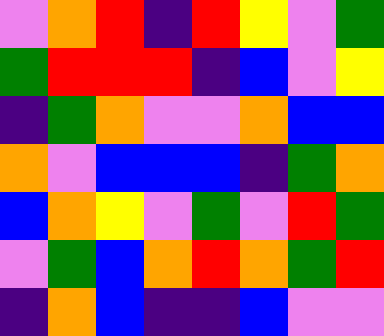[["violet", "orange", "red", "indigo", "red", "yellow", "violet", "green"], ["green", "red", "red", "red", "indigo", "blue", "violet", "yellow"], ["indigo", "green", "orange", "violet", "violet", "orange", "blue", "blue"], ["orange", "violet", "blue", "blue", "blue", "indigo", "green", "orange"], ["blue", "orange", "yellow", "violet", "green", "violet", "red", "green"], ["violet", "green", "blue", "orange", "red", "orange", "green", "red"], ["indigo", "orange", "blue", "indigo", "indigo", "blue", "violet", "violet"]]